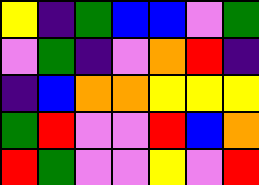[["yellow", "indigo", "green", "blue", "blue", "violet", "green"], ["violet", "green", "indigo", "violet", "orange", "red", "indigo"], ["indigo", "blue", "orange", "orange", "yellow", "yellow", "yellow"], ["green", "red", "violet", "violet", "red", "blue", "orange"], ["red", "green", "violet", "violet", "yellow", "violet", "red"]]